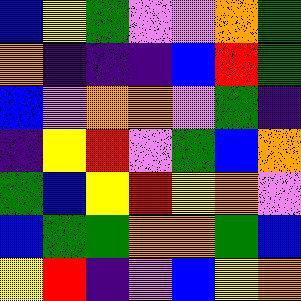[["blue", "yellow", "green", "violet", "violet", "orange", "green"], ["orange", "indigo", "indigo", "indigo", "blue", "red", "green"], ["blue", "violet", "orange", "orange", "violet", "green", "indigo"], ["indigo", "yellow", "red", "violet", "green", "blue", "orange"], ["green", "blue", "yellow", "red", "yellow", "orange", "violet"], ["blue", "green", "green", "orange", "orange", "green", "blue"], ["yellow", "red", "indigo", "violet", "blue", "yellow", "orange"]]